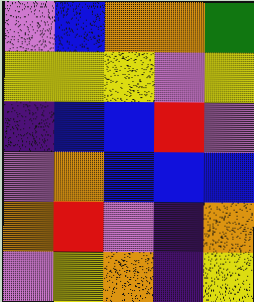[["violet", "blue", "orange", "orange", "green"], ["yellow", "yellow", "yellow", "violet", "yellow"], ["indigo", "blue", "blue", "red", "violet"], ["violet", "orange", "blue", "blue", "blue"], ["orange", "red", "violet", "indigo", "orange"], ["violet", "yellow", "orange", "indigo", "yellow"]]